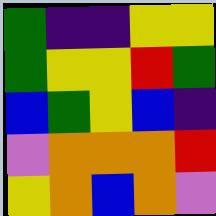[["green", "indigo", "indigo", "yellow", "yellow"], ["green", "yellow", "yellow", "red", "green"], ["blue", "green", "yellow", "blue", "indigo"], ["violet", "orange", "orange", "orange", "red"], ["yellow", "orange", "blue", "orange", "violet"]]